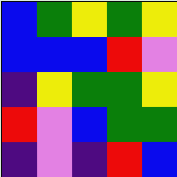[["blue", "green", "yellow", "green", "yellow"], ["blue", "blue", "blue", "red", "violet"], ["indigo", "yellow", "green", "green", "yellow"], ["red", "violet", "blue", "green", "green"], ["indigo", "violet", "indigo", "red", "blue"]]